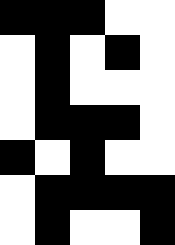[["black", "black", "black", "white", "white"], ["white", "black", "white", "black", "white"], ["white", "black", "white", "white", "white"], ["white", "black", "black", "black", "white"], ["black", "white", "black", "white", "white"], ["white", "black", "black", "black", "black"], ["white", "black", "white", "white", "black"]]